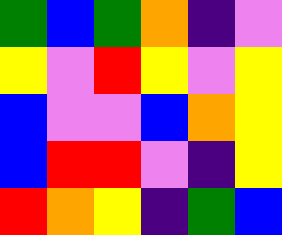[["green", "blue", "green", "orange", "indigo", "violet"], ["yellow", "violet", "red", "yellow", "violet", "yellow"], ["blue", "violet", "violet", "blue", "orange", "yellow"], ["blue", "red", "red", "violet", "indigo", "yellow"], ["red", "orange", "yellow", "indigo", "green", "blue"]]